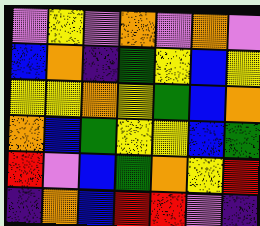[["violet", "yellow", "violet", "orange", "violet", "orange", "violet"], ["blue", "orange", "indigo", "green", "yellow", "blue", "yellow"], ["yellow", "yellow", "orange", "yellow", "green", "blue", "orange"], ["orange", "blue", "green", "yellow", "yellow", "blue", "green"], ["red", "violet", "blue", "green", "orange", "yellow", "red"], ["indigo", "orange", "blue", "red", "red", "violet", "indigo"]]